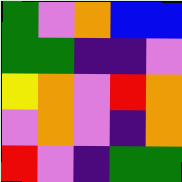[["green", "violet", "orange", "blue", "blue"], ["green", "green", "indigo", "indigo", "violet"], ["yellow", "orange", "violet", "red", "orange"], ["violet", "orange", "violet", "indigo", "orange"], ["red", "violet", "indigo", "green", "green"]]